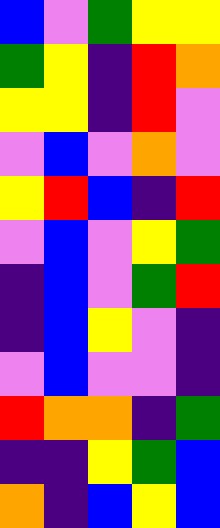[["blue", "violet", "green", "yellow", "yellow"], ["green", "yellow", "indigo", "red", "orange"], ["yellow", "yellow", "indigo", "red", "violet"], ["violet", "blue", "violet", "orange", "violet"], ["yellow", "red", "blue", "indigo", "red"], ["violet", "blue", "violet", "yellow", "green"], ["indigo", "blue", "violet", "green", "red"], ["indigo", "blue", "yellow", "violet", "indigo"], ["violet", "blue", "violet", "violet", "indigo"], ["red", "orange", "orange", "indigo", "green"], ["indigo", "indigo", "yellow", "green", "blue"], ["orange", "indigo", "blue", "yellow", "blue"]]